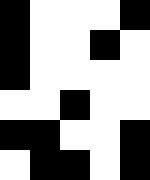[["black", "white", "white", "white", "black"], ["black", "white", "white", "black", "white"], ["black", "white", "white", "white", "white"], ["white", "white", "black", "white", "white"], ["black", "black", "white", "white", "black"], ["white", "black", "black", "white", "black"]]